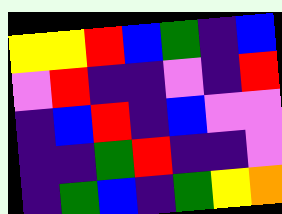[["yellow", "yellow", "red", "blue", "green", "indigo", "blue"], ["violet", "red", "indigo", "indigo", "violet", "indigo", "red"], ["indigo", "blue", "red", "indigo", "blue", "violet", "violet"], ["indigo", "indigo", "green", "red", "indigo", "indigo", "violet"], ["indigo", "green", "blue", "indigo", "green", "yellow", "orange"]]